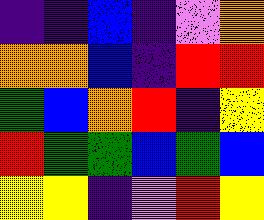[["indigo", "indigo", "blue", "indigo", "violet", "orange"], ["orange", "orange", "blue", "indigo", "red", "red"], ["green", "blue", "orange", "red", "indigo", "yellow"], ["red", "green", "green", "blue", "green", "blue"], ["yellow", "yellow", "indigo", "violet", "red", "yellow"]]